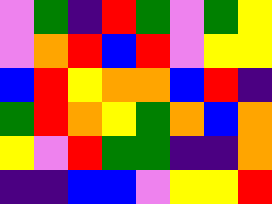[["violet", "green", "indigo", "red", "green", "violet", "green", "yellow"], ["violet", "orange", "red", "blue", "red", "violet", "yellow", "yellow"], ["blue", "red", "yellow", "orange", "orange", "blue", "red", "indigo"], ["green", "red", "orange", "yellow", "green", "orange", "blue", "orange"], ["yellow", "violet", "red", "green", "green", "indigo", "indigo", "orange"], ["indigo", "indigo", "blue", "blue", "violet", "yellow", "yellow", "red"]]